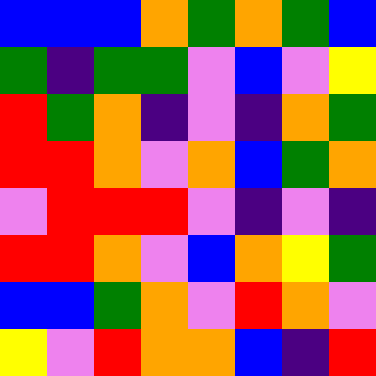[["blue", "blue", "blue", "orange", "green", "orange", "green", "blue"], ["green", "indigo", "green", "green", "violet", "blue", "violet", "yellow"], ["red", "green", "orange", "indigo", "violet", "indigo", "orange", "green"], ["red", "red", "orange", "violet", "orange", "blue", "green", "orange"], ["violet", "red", "red", "red", "violet", "indigo", "violet", "indigo"], ["red", "red", "orange", "violet", "blue", "orange", "yellow", "green"], ["blue", "blue", "green", "orange", "violet", "red", "orange", "violet"], ["yellow", "violet", "red", "orange", "orange", "blue", "indigo", "red"]]